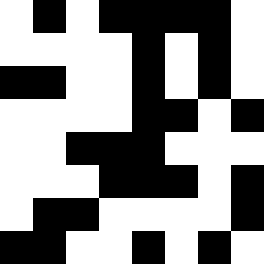[["white", "black", "white", "black", "black", "black", "black", "white"], ["white", "white", "white", "white", "black", "white", "black", "white"], ["black", "black", "white", "white", "black", "white", "black", "white"], ["white", "white", "white", "white", "black", "black", "white", "black"], ["white", "white", "black", "black", "black", "white", "white", "white"], ["white", "white", "white", "black", "black", "black", "white", "black"], ["white", "black", "black", "white", "white", "white", "white", "black"], ["black", "black", "white", "white", "black", "white", "black", "white"]]